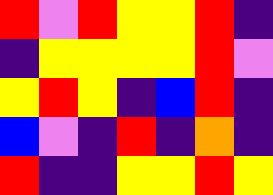[["red", "violet", "red", "yellow", "yellow", "red", "indigo"], ["indigo", "yellow", "yellow", "yellow", "yellow", "red", "violet"], ["yellow", "red", "yellow", "indigo", "blue", "red", "indigo"], ["blue", "violet", "indigo", "red", "indigo", "orange", "indigo"], ["red", "indigo", "indigo", "yellow", "yellow", "red", "yellow"]]